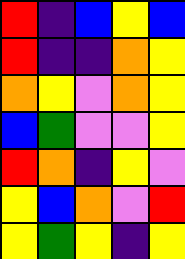[["red", "indigo", "blue", "yellow", "blue"], ["red", "indigo", "indigo", "orange", "yellow"], ["orange", "yellow", "violet", "orange", "yellow"], ["blue", "green", "violet", "violet", "yellow"], ["red", "orange", "indigo", "yellow", "violet"], ["yellow", "blue", "orange", "violet", "red"], ["yellow", "green", "yellow", "indigo", "yellow"]]